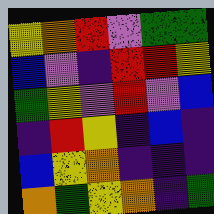[["yellow", "orange", "red", "violet", "green", "green"], ["blue", "violet", "indigo", "red", "red", "yellow"], ["green", "yellow", "violet", "red", "violet", "blue"], ["indigo", "red", "yellow", "indigo", "blue", "indigo"], ["blue", "yellow", "orange", "indigo", "indigo", "indigo"], ["orange", "green", "yellow", "orange", "indigo", "green"]]